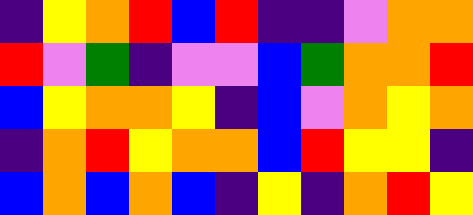[["indigo", "yellow", "orange", "red", "blue", "red", "indigo", "indigo", "violet", "orange", "orange"], ["red", "violet", "green", "indigo", "violet", "violet", "blue", "green", "orange", "orange", "red"], ["blue", "yellow", "orange", "orange", "yellow", "indigo", "blue", "violet", "orange", "yellow", "orange"], ["indigo", "orange", "red", "yellow", "orange", "orange", "blue", "red", "yellow", "yellow", "indigo"], ["blue", "orange", "blue", "orange", "blue", "indigo", "yellow", "indigo", "orange", "red", "yellow"]]